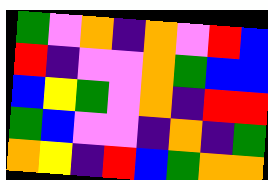[["green", "violet", "orange", "indigo", "orange", "violet", "red", "blue"], ["red", "indigo", "violet", "violet", "orange", "green", "blue", "blue"], ["blue", "yellow", "green", "violet", "orange", "indigo", "red", "red"], ["green", "blue", "violet", "violet", "indigo", "orange", "indigo", "green"], ["orange", "yellow", "indigo", "red", "blue", "green", "orange", "orange"]]